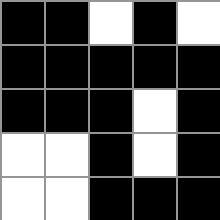[["black", "black", "white", "black", "white"], ["black", "black", "black", "black", "black"], ["black", "black", "black", "white", "black"], ["white", "white", "black", "white", "black"], ["white", "white", "black", "black", "black"]]